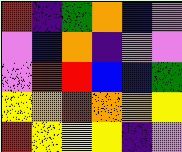[["red", "indigo", "green", "orange", "blue", "violet"], ["violet", "blue", "orange", "indigo", "violet", "violet"], ["violet", "red", "red", "blue", "blue", "green"], ["yellow", "orange", "red", "orange", "orange", "yellow"], ["red", "yellow", "yellow", "yellow", "indigo", "violet"]]